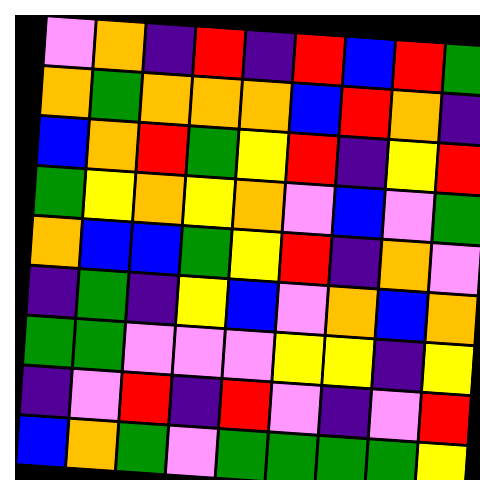[["violet", "orange", "indigo", "red", "indigo", "red", "blue", "red", "green"], ["orange", "green", "orange", "orange", "orange", "blue", "red", "orange", "indigo"], ["blue", "orange", "red", "green", "yellow", "red", "indigo", "yellow", "red"], ["green", "yellow", "orange", "yellow", "orange", "violet", "blue", "violet", "green"], ["orange", "blue", "blue", "green", "yellow", "red", "indigo", "orange", "violet"], ["indigo", "green", "indigo", "yellow", "blue", "violet", "orange", "blue", "orange"], ["green", "green", "violet", "violet", "violet", "yellow", "yellow", "indigo", "yellow"], ["indigo", "violet", "red", "indigo", "red", "violet", "indigo", "violet", "red"], ["blue", "orange", "green", "violet", "green", "green", "green", "green", "yellow"]]